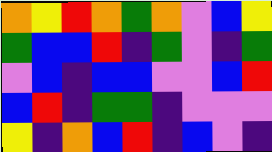[["orange", "yellow", "red", "orange", "green", "orange", "violet", "blue", "yellow"], ["green", "blue", "blue", "red", "indigo", "green", "violet", "indigo", "green"], ["violet", "blue", "indigo", "blue", "blue", "violet", "violet", "blue", "red"], ["blue", "red", "indigo", "green", "green", "indigo", "violet", "violet", "violet"], ["yellow", "indigo", "orange", "blue", "red", "indigo", "blue", "violet", "indigo"]]